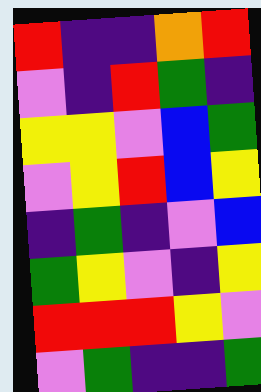[["red", "indigo", "indigo", "orange", "red"], ["violet", "indigo", "red", "green", "indigo"], ["yellow", "yellow", "violet", "blue", "green"], ["violet", "yellow", "red", "blue", "yellow"], ["indigo", "green", "indigo", "violet", "blue"], ["green", "yellow", "violet", "indigo", "yellow"], ["red", "red", "red", "yellow", "violet"], ["violet", "green", "indigo", "indigo", "green"]]